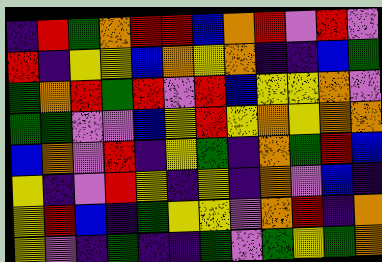[["indigo", "red", "green", "orange", "red", "red", "blue", "orange", "red", "violet", "red", "violet"], ["red", "indigo", "yellow", "yellow", "blue", "orange", "yellow", "orange", "indigo", "indigo", "blue", "green"], ["green", "orange", "red", "green", "red", "violet", "red", "blue", "yellow", "yellow", "orange", "violet"], ["green", "green", "violet", "violet", "blue", "yellow", "red", "yellow", "orange", "yellow", "orange", "orange"], ["blue", "orange", "violet", "red", "indigo", "yellow", "green", "indigo", "orange", "green", "red", "blue"], ["yellow", "indigo", "violet", "red", "yellow", "indigo", "yellow", "indigo", "orange", "violet", "blue", "indigo"], ["yellow", "red", "blue", "indigo", "green", "yellow", "yellow", "violet", "orange", "red", "indigo", "orange"], ["yellow", "violet", "indigo", "green", "indigo", "indigo", "green", "violet", "green", "yellow", "green", "orange"]]